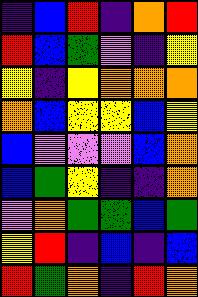[["indigo", "blue", "red", "indigo", "orange", "red"], ["red", "blue", "green", "violet", "indigo", "yellow"], ["yellow", "indigo", "yellow", "orange", "orange", "orange"], ["orange", "blue", "yellow", "yellow", "blue", "yellow"], ["blue", "violet", "violet", "violet", "blue", "orange"], ["blue", "green", "yellow", "indigo", "indigo", "orange"], ["violet", "orange", "green", "green", "blue", "green"], ["yellow", "red", "indigo", "blue", "indigo", "blue"], ["red", "green", "orange", "indigo", "red", "orange"]]